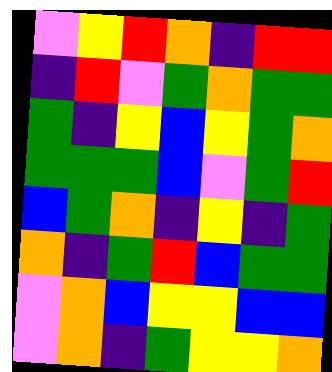[["violet", "yellow", "red", "orange", "indigo", "red", "red"], ["indigo", "red", "violet", "green", "orange", "green", "green"], ["green", "indigo", "yellow", "blue", "yellow", "green", "orange"], ["green", "green", "green", "blue", "violet", "green", "red"], ["blue", "green", "orange", "indigo", "yellow", "indigo", "green"], ["orange", "indigo", "green", "red", "blue", "green", "green"], ["violet", "orange", "blue", "yellow", "yellow", "blue", "blue"], ["violet", "orange", "indigo", "green", "yellow", "yellow", "orange"]]